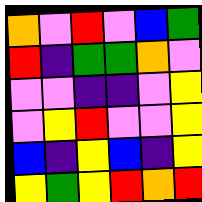[["orange", "violet", "red", "violet", "blue", "green"], ["red", "indigo", "green", "green", "orange", "violet"], ["violet", "violet", "indigo", "indigo", "violet", "yellow"], ["violet", "yellow", "red", "violet", "violet", "yellow"], ["blue", "indigo", "yellow", "blue", "indigo", "yellow"], ["yellow", "green", "yellow", "red", "orange", "red"]]